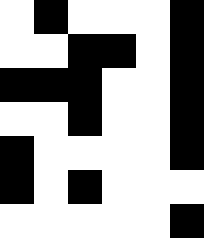[["white", "black", "white", "white", "white", "black"], ["white", "white", "black", "black", "white", "black"], ["black", "black", "black", "white", "white", "black"], ["white", "white", "black", "white", "white", "black"], ["black", "white", "white", "white", "white", "black"], ["black", "white", "black", "white", "white", "white"], ["white", "white", "white", "white", "white", "black"]]